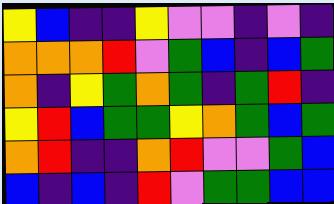[["yellow", "blue", "indigo", "indigo", "yellow", "violet", "violet", "indigo", "violet", "indigo"], ["orange", "orange", "orange", "red", "violet", "green", "blue", "indigo", "blue", "green"], ["orange", "indigo", "yellow", "green", "orange", "green", "indigo", "green", "red", "indigo"], ["yellow", "red", "blue", "green", "green", "yellow", "orange", "green", "blue", "green"], ["orange", "red", "indigo", "indigo", "orange", "red", "violet", "violet", "green", "blue"], ["blue", "indigo", "blue", "indigo", "red", "violet", "green", "green", "blue", "blue"]]